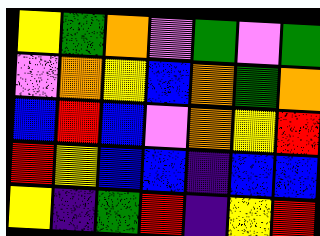[["yellow", "green", "orange", "violet", "green", "violet", "green"], ["violet", "orange", "yellow", "blue", "orange", "green", "orange"], ["blue", "red", "blue", "violet", "orange", "yellow", "red"], ["red", "yellow", "blue", "blue", "indigo", "blue", "blue"], ["yellow", "indigo", "green", "red", "indigo", "yellow", "red"]]